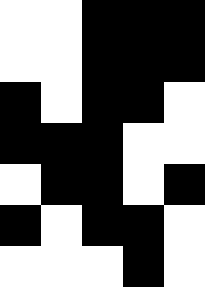[["white", "white", "black", "black", "black"], ["white", "white", "black", "black", "black"], ["black", "white", "black", "black", "white"], ["black", "black", "black", "white", "white"], ["white", "black", "black", "white", "black"], ["black", "white", "black", "black", "white"], ["white", "white", "white", "black", "white"]]